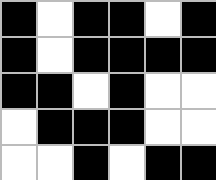[["black", "white", "black", "black", "white", "black"], ["black", "white", "black", "black", "black", "black"], ["black", "black", "white", "black", "white", "white"], ["white", "black", "black", "black", "white", "white"], ["white", "white", "black", "white", "black", "black"]]